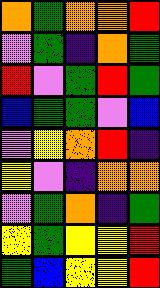[["orange", "green", "orange", "orange", "red"], ["violet", "green", "indigo", "orange", "green"], ["red", "violet", "green", "red", "green"], ["blue", "green", "green", "violet", "blue"], ["violet", "yellow", "orange", "red", "indigo"], ["yellow", "violet", "indigo", "orange", "orange"], ["violet", "green", "orange", "indigo", "green"], ["yellow", "green", "yellow", "yellow", "red"], ["green", "blue", "yellow", "yellow", "red"]]